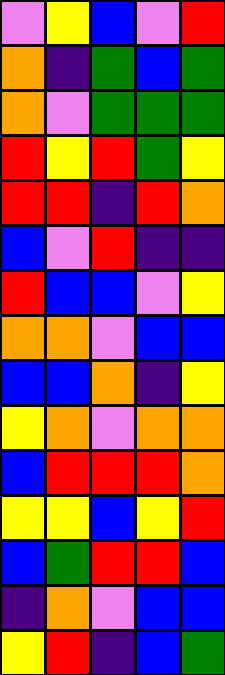[["violet", "yellow", "blue", "violet", "red"], ["orange", "indigo", "green", "blue", "green"], ["orange", "violet", "green", "green", "green"], ["red", "yellow", "red", "green", "yellow"], ["red", "red", "indigo", "red", "orange"], ["blue", "violet", "red", "indigo", "indigo"], ["red", "blue", "blue", "violet", "yellow"], ["orange", "orange", "violet", "blue", "blue"], ["blue", "blue", "orange", "indigo", "yellow"], ["yellow", "orange", "violet", "orange", "orange"], ["blue", "red", "red", "red", "orange"], ["yellow", "yellow", "blue", "yellow", "red"], ["blue", "green", "red", "red", "blue"], ["indigo", "orange", "violet", "blue", "blue"], ["yellow", "red", "indigo", "blue", "green"]]